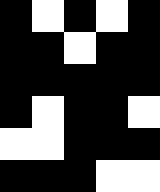[["black", "white", "black", "white", "black"], ["black", "black", "white", "black", "black"], ["black", "black", "black", "black", "black"], ["black", "white", "black", "black", "white"], ["white", "white", "black", "black", "black"], ["black", "black", "black", "white", "white"]]